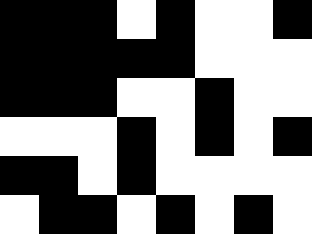[["black", "black", "black", "white", "black", "white", "white", "black"], ["black", "black", "black", "black", "black", "white", "white", "white"], ["black", "black", "black", "white", "white", "black", "white", "white"], ["white", "white", "white", "black", "white", "black", "white", "black"], ["black", "black", "white", "black", "white", "white", "white", "white"], ["white", "black", "black", "white", "black", "white", "black", "white"]]